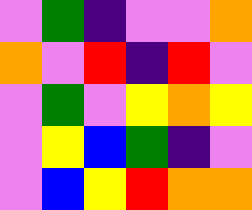[["violet", "green", "indigo", "violet", "violet", "orange"], ["orange", "violet", "red", "indigo", "red", "violet"], ["violet", "green", "violet", "yellow", "orange", "yellow"], ["violet", "yellow", "blue", "green", "indigo", "violet"], ["violet", "blue", "yellow", "red", "orange", "orange"]]